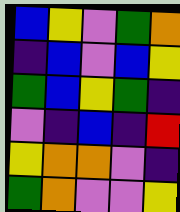[["blue", "yellow", "violet", "green", "orange"], ["indigo", "blue", "violet", "blue", "yellow"], ["green", "blue", "yellow", "green", "indigo"], ["violet", "indigo", "blue", "indigo", "red"], ["yellow", "orange", "orange", "violet", "indigo"], ["green", "orange", "violet", "violet", "yellow"]]